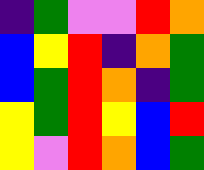[["indigo", "green", "violet", "violet", "red", "orange"], ["blue", "yellow", "red", "indigo", "orange", "green"], ["blue", "green", "red", "orange", "indigo", "green"], ["yellow", "green", "red", "yellow", "blue", "red"], ["yellow", "violet", "red", "orange", "blue", "green"]]